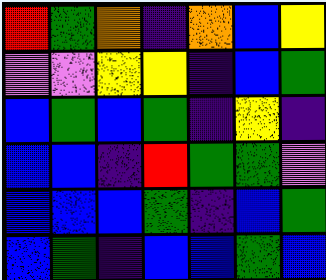[["red", "green", "orange", "indigo", "orange", "blue", "yellow"], ["violet", "violet", "yellow", "yellow", "indigo", "blue", "green"], ["blue", "green", "blue", "green", "indigo", "yellow", "indigo"], ["blue", "blue", "indigo", "red", "green", "green", "violet"], ["blue", "blue", "blue", "green", "indigo", "blue", "green"], ["blue", "green", "indigo", "blue", "blue", "green", "blue"]]